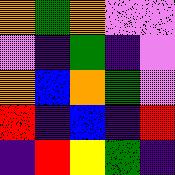[["orange", "green", "orange", "violet", "violet"], ["violet", "indigo", "green", "indigo", "violet"], ["orange", "blue", "orange", "green", "violet"], ["red", "indigo", "blue", "indigo", "red"], ["indigo", "red", "yellow", "green", "indigo"]]